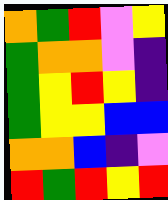[["orange", "green", "red", "violet", "yellow"], ["green", "orange", "orange", "violet", "indigo"], ["green", "yellow", "red", "yellow", "indigo"], ["green", "yellow", "yellow", "blue", "blue"], ["orange", "orange", "blue", "indigo", "violet"], ["red", "green", "red", "yellow", "red"]]